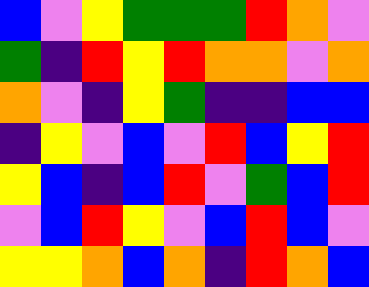[["blue", "violet", "yellow", "green", "green", "green", "red", "orange", "violet"], ["green", "indigo", "red", "yellow", "red", "orange", "orange", "violet", "orange"], ["orange", "violet", "indigo", "yellow", "green", "indigo", "indigo", "blue", "blue"], ["indigo", "yellow", "violet", "blue", "violet", "red", "blue", "yellow", "red"], ["yellow", "blue", "indigo", "blue", "red", "violet", "green", "blue", "red"], ["violet", "blue", "red", "yellow", "violet", "blue", "red", "blue", "violet"], ["yellow", "yellow", "orange", "blue", "orange", "indigo", "red", "orange", "blue"]]